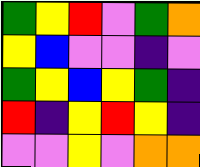[["green", "yellow", "red", "violet", "green", "orange"], ["yellow", "blue", "violet", "violet", "indigo", "violet"], ["green", "yellow", "blue", "yellow", "green", "indigo"], ["red", "indigo", "yellow", "red", "yellow", "indigo"], ["violet", "violet", "yellow", "violet", "orange", "orange"]]